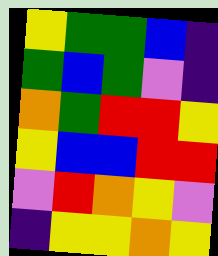[["yellow", "green", "green", "blue", "indigo"], ["green", "blue", "green", "violet", "indigo"], ["orange", "green", "red", "red", "yellow"], ["yellow", "blue", "blue", "red", "red"], ["violet", "red", "orange", "yellow", "violet"], ["indigo", "yellow", "yellow", "orange", "yellow"]]